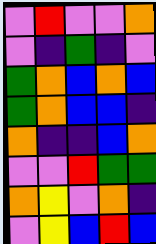[["violet", "red", "violet", "violet", "orange"], ["violet", "indigo", "green", "indigo", "violet"], ["green", "orange", "blue", "orange", "blue"], ["green", "orange", "blue", "blue", "indigo"], ["orange", "indigo", "indigo", "blue", "orange"], ["violet", "violet", "red", "green", "green"], ["orange", "yellow", "violet", "orange", "indigo"], ["violet", "yellow", "blue", "red", "blue"]]